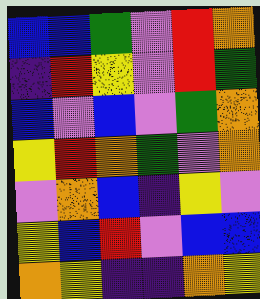[["blue", "blue", "green", "violet", "red", "orange"], ["indigo", "red", "yellow", "violet", "red", "green"], ["blue", "violet", "blue", "violet", "green", "orange"], ["yellow", "red", "orange", "green", "violet", "orange"], ["violet", "orange", "blue", "indigo", "yellow", "violet"], ["yellow", "blue", "red", "violet", "blue", "blue"], ["orange", "yellow", "indigo", "indigo", "orange", "yellow"]]